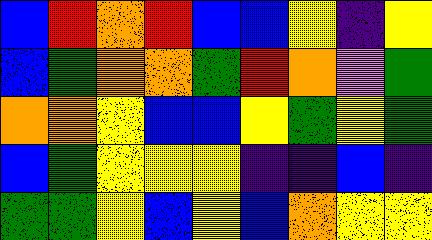[["blue", "red", "orange", "red", "blue", "blue", "yellow", "indigo", "yellow"], ["blue", "green", "orange", "orange", "green", "red", "orange", "violet", "green"], ["orange", "orange", "yellow", "blue", "blue", "yellow", "green", "yellow", "green"], ["blue", "green", "yellow", "yellow", "yellow", "indigo", "indigo", "blue", "indigo"], ["green", "green", "yellow", "blue", "yellow", "blue", "orange", "yellow", "yellow"]]